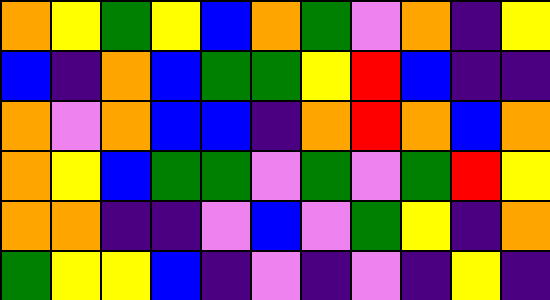[["orange", "yellow", "green", "yellow", "blue", "orange", "green", "violet", "orange", "indigo", "yellow"], ["blue", "indigo", "orange", "blue", "green", "green", "yellow", "red", "blue", "indigo", "indigo"], ["orange", "violet", "orange", "blue", "blue", "indigo", "orange", "red", "orange", "blue", "orange"], ["orange", "yellow", "blue", "green", "green", "violet", "green", "violet", "green", "red", "yellow"], ["orange", "orange", "indigo", "indigo", "violet", "blue", "violet", "green", "yellow", "indigo", "orange"], ["green", "yellow", "yellow", "blue", "indigo", "violet", "indigo", "violet", "indigo", "yellow", "indigo"]]